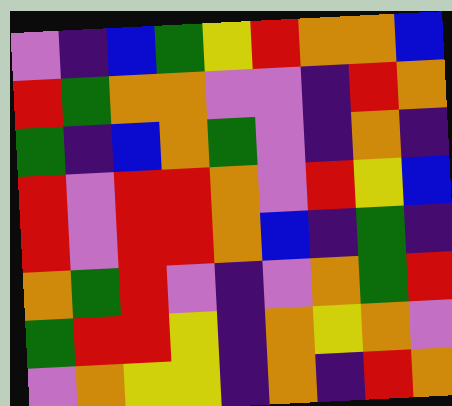[["violet", "indigo", "blue", "green", "yellow", "red", "orange", "orange", "blue"], ["red", "green", "orange", "orange", "violet", "violet", "indigo", "red", "orange"], ["green", "indigo", "blue", "orange", "green", "violet", "indigo", "orange", "indigo"], ["red", "violet", "red", "red", "orange", "violet", "red", "yellow", "blue"], ["red", "violet", "red", "red", "orange", "blue", "indigo", "green", "indigo"], ["orange", "green", "red", "violet", "indigo", "violet", "orange", "green", "red"], ["green", "red", "red", "yellow", "indigo", "orange", "yellow", "orange", "violet"], ["violet", "orange", "yellow", "yellow", "indigo", "orange", "indigo", "red", "orange"]]